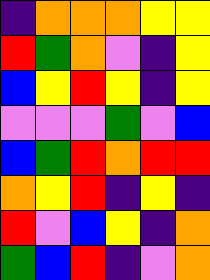[["indigo", "orange", "orange", "orange", "yellow", "yellow"], ["red", "green", "orange", "violet", "indigo", "yellow"], ["blue", "yellow", "red", "yellow", "indigo", "yellow"], ["violet", "violet", "violet", "green", "violet", "blue"], ["blue", "green", "red", "orange", "red", "red"], ["orange", "yellow", "red", "indigo", "yellow", "indigo"], ["red", "violet", "blue", "yellow", "indigo", "orange"], ["green", "blue", "red", "indigo", "violet", "orange"]]